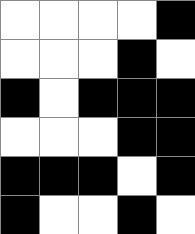[["white", "white", "white", "white", "black"], ["white", "white", "white", "black", "white"], ["black", "white", "black", "black", "black"], ["white", "white", "white", "black", "black"], ["black", "black", "black", "white", "black"], ["black", "white", "white", "black", "white"]]